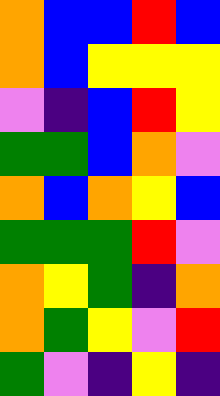[["orange", "blue", "blue", "red", "blue"], ["orange", "blue", "yellow", "yellow", "yellow"], ["violet", "indigo", "blue", "red", "yellow"], ["green", "green", "blue", "orange", "violet"], ["orange", "blue", "orange", "yellow", "blue"], ["green", "green", "green", "red", "violet"], ["orange", "yellow", "green", "indigo", "orange"], ["orange", "green", "yellow", "violet", "red"], ["green", "violet", "indigo", "yellow", "indigo"]]